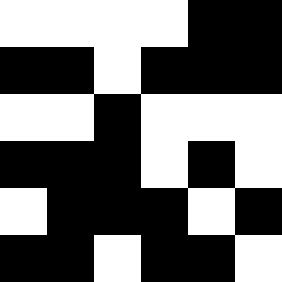[["white", "white", "white", "white", "black", "black"], ["black", "black", "white", "black", "black", "black"], ["white", "white", "black", "white", "white", "white"], ["black", "black", "black", "white", "black", "white"], ["white", "black", "black", "black", "white", "black"], ["black", "black", "white", "black", "black", "white"]]